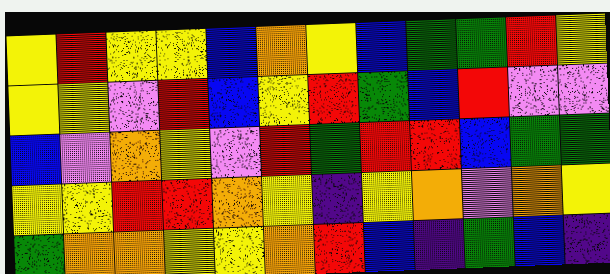[["yellow", "red", "yellow", "yellow", "blue", "orange", "yellow", "blue", "green", "green", "red", "yellow"], ["yellow", "yellow", "violet", "red", "blue", "yellow", "red", "green", "blue", "red", "violet", "violet"], ["blue", "violet", "orange", "yellow", "violet", "red", "green", "red", "red", "blue", "green", "green"], ["yellow", "yellow", "red", "red", "orange", "yellow", "indigo", "yellow", "orange", "violet", "orange", "yellow"], ["green", "orange", "orange", "yellow", "yellow", "orange", "red", "blue", "indigo", "green", "blue", "indigo"]]